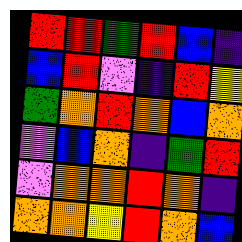[["red", "red", "green", "red", "blue", "indigo"], ["blue", "red", "violet", "indigo", "red", "yellow"], ["green", "orange", "red", "orange", "blue", "orange"], ["violet", "blue", "orange", "indigo", "green", "red"], ["violet", "orange", "orange", "red", "orange", "indigo"], ["orange", "orange", "yellow", "red", "orange", "blue"]]